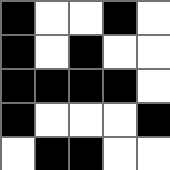[["black", "white", "white", "black", "white"], ["black", "white", "black", "white", "white"], ["black", "black", "black", "black", "white"], ["black", "white", "white", "white", "black"], ["white", "black", "black", "white", "white"]]